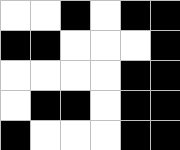[["white", "white", "black", "white", "black", "black"], ["black", "black", "white", "white", "white", "black"], ["white", "white", "white", "white", "black", "black"], ["white", "black", "black", "white", "black", "black"], ["black", "white", "white", "white", "black", "black"]]